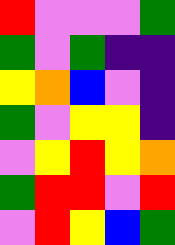[["red", "violet", "violet", "violet", "green"], ["green", "violet", "green", "indigo", "indigo"], ["yellow", "orange", "blue", "violet", "indigo"], ["green", "violet", "yellow", "yellow", "indigo"], ["violet", "yellow", "red", "yellow", "orange"], ["green", "red", "red", "violet", "red"], ["violet", "red", "yellow", "blue", "green"]]